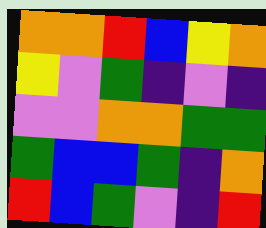[["orange", "orange", "red", "blue", "yellow", "orange"], ["yellow", "violet", "green", "indigo", "violet", "indigo"], ["violet", "violet", "orange", "orange", "green", "green"], ["green", "blue", "blue", "green", "indigo", "orange"], ["red", "blue", "green", "violet", "indigo", "red"]]